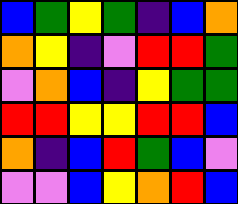[["blue", "green", "yellow", "green", "indigo", "blue", "orange"], ["orange", "yellow", "indigo", "violet", "red", "red", "green"], ["violet", "orange", "blue", "indigo", "yellow", "green", "green"], ["red", "red", "yellow", "yellow", "red", "red", "blue"], ["orange", "indigo", "blue", "red", "green", "blue", "violet"], ["violet", "violet", "blue", "yellow", "orange", "red", "blue"]]